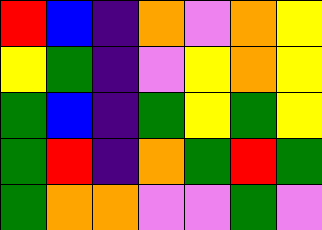[["red", "blue", "indigo", "orange", "violet", "orange", "yellow"], ["yellow", "green", "indigo", "violet", "yellow", "orange", "yellow"], ["green", "blue", "indigo", "green", "yellow", "green", "yellow"], ["green", "red", "indigo", "orange", "green", "red", "green"], ["green", "orange", "orange", "violet", "violet", "green", "violet"]]